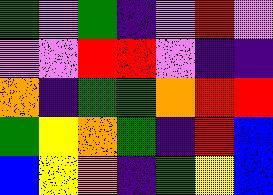[["green", "violet", "green", "indigo", "violet", "red", "violet"], ["violet", "violet", "red", "red", "violet", "indigo", "indigo"], ["orange", "indigo", "green", "green", "orange", "red", "red"], ["green", "yellow", "orange", "green", "indigo", "red", "blue"], ["blue", "yellow", "orange", "indigo", "green", "yellow", "blue"]]